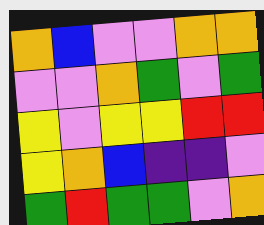[["orange", "blue", "violet", "violet", "orange", "orange"], ["violet", "violet", "orange", "green", "violet", "green"], ["yellow", "violet", "yellow", "yellow", "red", "red"], ["yellow", "orange", "blue", "indigo", "indigo", "violet"], ["green", "red", "green", "green", "violet", "orange"]]